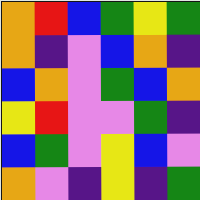[["orange", "red", "blue", "green", "yellow", "green"], ["orange", "indigo", "violet", "blue", "orange", "indigo"], ["blue", "orange", "violet", "green", "blue", "orange"], ["yellow", "red", "violet", "violet", "green", "indigo"], ["blue", "green", "violet", "yellow", "blue", "violet"], ["orange", "violet", "indigo", "yellow", "indigo", "green"]]